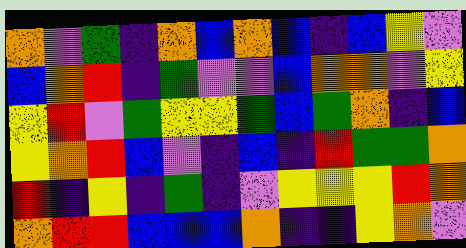[["orange", "violet", "green", "indigo", "orange", "blue", "orange", "blue", "indigo", "blue", "yellow", "violet"], ["blue", "orange", "red", "indigo", "green", "violet", "violet", "blue", "orange", "orange", "violet", "yellow"], ["yellow", "red", "violet", "green", "yellow", "yellow", "green", "blue", "green", "orange", "indigo", "blue"], ["yellow", "orange", "red", "blue", "violet", "indigo", "blue", "indigo", "red", "green", "green", "orange"], ["red", "indigo", "yellow", "indigo", "green", "indigo", "violet", "yellow", "yellow", "yellow", "red", "orange"], ["orange", "red", "red", "blue", "blue", "blue", "orange", "indigo", "indigo", "yellow", "orange", "violet"]]